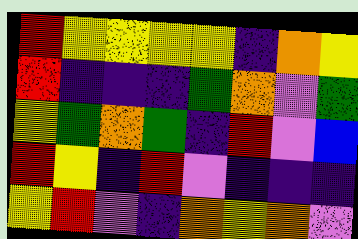[["red", "yellow", "yellow", "yellow", "yellow", "indigo", "orange", "yellow"], ["red", "indigo", "indigo", "indigo", "green", "orange", "violet", "green"], ["yellow", "green", "orange", "green", "indigo", "red", "violet", "blue"], ["red", "yellow", "indigo", "red", "violet", "indigo", "indigo", "indigo"], ["yellow", "red", "violet", "indigo", "orange", "yellow", "orange", "violet"]]